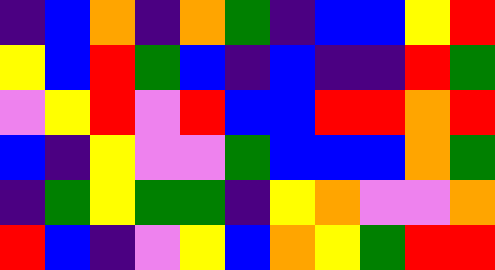[["indigo", "blue", "orange", "indigo", "orange", "green", "indigo", "blue", "blue", "yellow", "red"], ["yellow", "blue", "red", "green", "blue", "indigo", "blue", "indigo", "indigo", "red", "green"], ["violet", "yellow", "red", "violet", "red", "blue", "blue", "red", "red", "orange", "red"], ["blue", "indigo", "yellow", "violet", "violet", "green", "blue", "blue", "blue", "orange", "green"], ["indigo", "green", "yellow", "green", "green", "indigo", "yellow", "orange", "violet", "violet", "orange"], ["red", "blue", "indigo", "violet", "yellow", "blue", "orange", "yellow", "green", "red", "red"]]